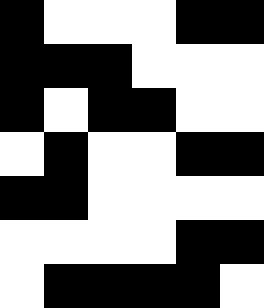[["black", "white", "white", "white", "black", "black"], ["black", "black", "black", "white", "white", "white"], ["black", "white", "black", "black", "white", "white"], ["white", "black", "white", "white", "black", "black"], ["black", "black", "white", "white", "white", "white"], ["white", "white", "white", "white", "black", "black"], ["white", "black", "black", "black", "black", "white"]]